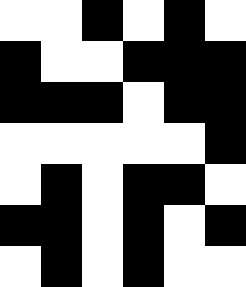[["white", "white", "black", "white", "black", "white"], ["black", "white", "white", "black", "black", "black"], ["black", "black", "black", "white", "black", "black"], ["white", "white", "white", "white", "white", "black"], ["white", "black", "white", "black", "black", "white"], ["black", "black", "white", "black", "white", "black"], ["white", "black", "white", "black", "white", "white"]]